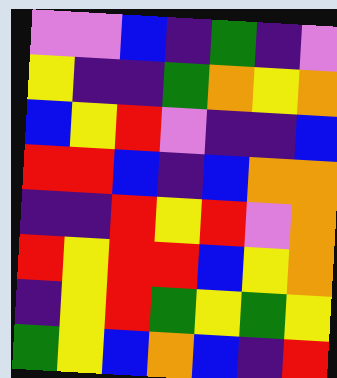[["violet", "violet", "blue", "indigo", "green", "indigo", "violet"], ["yellow", "indigo", "indigo", "green", "orange", "yellow", "orange"], ["blue", "yellow", "red", "violet", "indigo", "indigo", "blue"], ["red", "red", "blue", "indigo", "blue", "orange", "orange"], ["indigo", "indigo", "red", "yellow", "red", "violet", "orange"], ["red", "yellow", "red", "red", "blue", "yellow", "orange"], ["indigo", "yellow", "red", "green", "yellow", "green", "yellow"], ["green", "yellow", "blue", "orange", "blue", "indigo", "red"]]